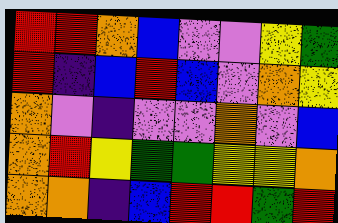[["red", "red", "orange", "blue", "violet", "violet", "yellow", "green"], ["red", "indigo", "blue", "red", "blue", "violet", "orange", "yellow"], ["orange", "violet", "indigo", "violet", "violet", "orange", "violet", "blue"], ["orange", "red", "yellow", "green", "green", "yellow", "yellow", "orange"], ["orange", "orange", "indigo", "blue", "red", "red", "green", "red"]]